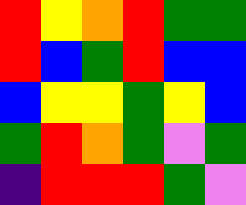[["red", "yellow", "orange", "red", "green", "green"], ["red", "blue", "green", "red", "blue", "blue"], ["blue", "yellow", "yellow", "green", "yellow", "blue"], ["green", "red", "orange", "green", "violet", "green"], ["indigo", "red", "red", "red", "green", "violet"]]